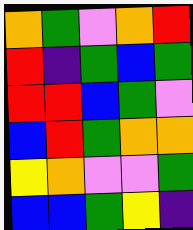[["orange", "green", "violet", "orange", "red"], ["red", "indigo", "green", "blue", "green"], ["red", "red", "blue", "green", "violet"], ["blue", "red", "green", "orange", "orange"], ["yellow", "orange", "violet", "violet", "green"], ["blue", "blue", "green", "yellow", "indigo"]]